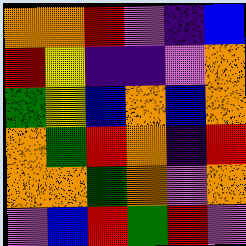[["orange", "orange", "red", "violet", "indigo", "blue"], ["red", "yellow", "indigo", "indigo", "violet", "orange"], ["green", "yellow", "blue", "orange", "blue", "orange"], ["orange", "green", "red", "orange", "indigo", "red"], ["orange", "orange", "green", "orange", "violet", "orange"], ["violet", "blue", "red", "green", "red", "violet"]]